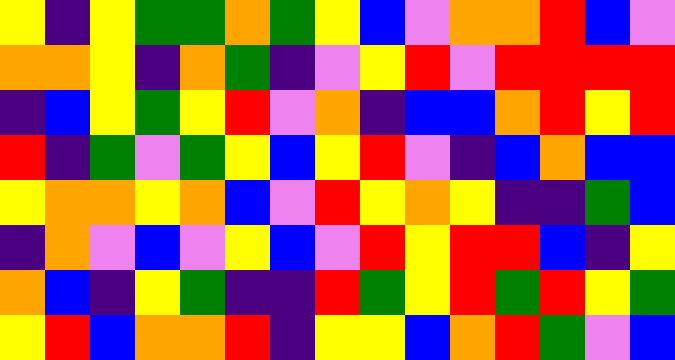[["yellow", "indigo", "yellow", "green", "green", "orange", "green", "yellow", "blue", "violet", "orange", "orange", "red", "blue", "violet"], ["orange", "orange", "yellow", "indigo", "orange", "green", "indigo", "violet", "yellow", "red", "violet", "red", "red", "red", "red"], ["indigo", "blue", "yellow", "green", "yellow", "red", "violet", "orange", "indigo", "blue", "blue", "orange", "red", "yellow", "red"], ["red", "indigo", "green", "violet", "green", "yellow", "blue", "yellow", "red", "violet", "indigo", "blue", "orange", "blue", "blue"], ["yellow", "orange", "orange", "yellow", "orange", "blue", "violet", "red", "yellow", "orange", "yellow", "indigo", "indigo", "green", "blue"], ["indigo", "orange", "violet", "blue", "violet", "yellow", "blue", "violet", "red", "yellow", "red", "red", "blue", "indigo", "yellow"], ["orange", "blue", "indigo", "yellow", "green", "indigo", "indigo", "red", "green", "yellow", "red", "green", "red", "yellow", "green"], ["yellow", "red", "blue", "orange", "orange", "red", "indigo", "yellow", "yellow", "blue", "orange", "red", "green", "violet", "blue"]]